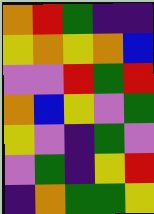[["orange", "red", "green", "indigo", "indigo"], ["yellow", "orange", "yellow", "orange", "blue"], ["violet", "violet", "red", "green", "red"], ["orange", "blue", "yellow", "violet", "green"], ["yellow", "violet", "indigo", "green", "violet"], ["violet", "green", "indigo", "yellow", "red"], ["indigo", "orange", "green", "green", "yellow"]]